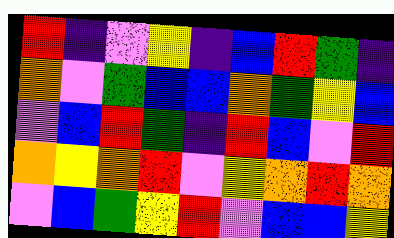[["red", "indigo", "violet", "yellow", "indigo", "blue", "red", "green", "indigo"], ["orange", "violet", "green", "blue", "blue", "orange", "green", "yellow", "blue"], ["violet", "blue", "red", "green", "indigo", "red", "blue", "violet", "red"], ["orange", "yellow", "orange", "red", "violet", "yellow", "orange", "red", "orange"], ["violet", "blue", "green", "yellow", "red", "violet", "blue", "blue", "yellow"]]